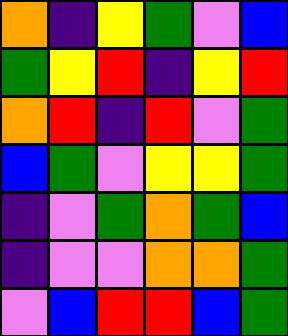[["orange", "indigo", "yellow", "green", "violet", "blue"], ["green", "yellow", "red", "indigo", "yellow", "red"], ["orange", "red", "indigo", "red", "violet", "green"], ["blue", "green", "violet", "yellow", "yellow", "green"], ["indigo", "violet", "green", "orange", "green", "blue"], ["indigo", "violet", "violet", "orange", "orange", "green"], ["violet", "blue", "red", "red", "blue", "green"]]